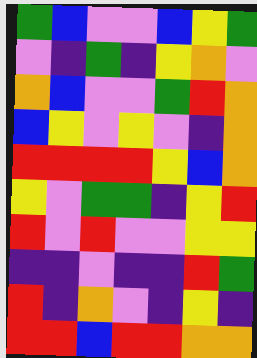[["green", "blue", "violet", "violet", "blue", "yellow", "green"], ["violet", "indigo", "green", "indigo", "yellow", "orange", "violet"], ["orange", "blue", "violet", "violet", "green", "red", "orange"], ["blue", "yellow", "violet", "yellow", "violet", "indigo", "orange"], ["red", "red", "red", "red", "yellow", "blue", "orange"], ["yellow", "violet", "green", "green", "indigo", "yellow", "red"], ["red", "violet", "red", "violet", "violet", "yellow", "yellow"], ["indigo", "indigo", "violet", "indigo", "indigo", "red", "green"], ["red", "indigo", "orange", "violet", "indigo", "yellow", "indigo"], ["red", "red", "blue", "red", "red", "orange", "orange"]]